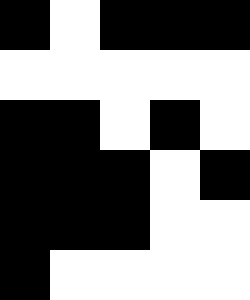[["black", "white", "black", "black", "black"], ["white", "white", "white", "white", "white"], ["black", "black", "white", "black", "white"], ["black", "black", "black", "white", "black"], ["black", "black", "black", "white", "white"], ["black", "white", "white", "white", "white"]]